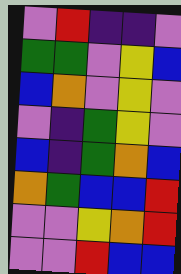[["violet", "red", "indigo", "indigo", "violet"], ["green", "green", "violet", "yellow", "blue"], ["blue", "orange", "violet", "yellow", "violet"], ["violet", "indigo", "green", "yellow", "violet"], ["blue", "indigo", "green", "orange", "blue"], ["orange", "green", "blue", "blue", "red"], ["violet", "violet", "yellow", "orange", "red"], ["violet", "violet", "red", "blue", "blue"]]